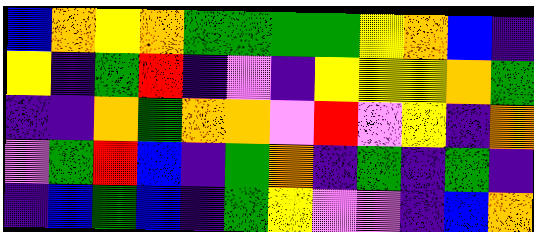[["blue", "orange", "yellow", "orange", "green", "green", "green", "green", "yellow", "orange", "blue", "indigo"], ["yellow", "indigo", "green", "red", "indigo", "violet", "indigo", "yellow", "yellow", "yellow", "orange", "green"], ["indigo", "indigo", "orange", "green", "orange", "orange", "violet", "red", "violet", "yellow", "indigo", "orange"], ["violet", "green", "red", "blue", "indigo", "green", "orange", "indigo", "green", "indigo", "green", "indigo"], ["indigo", "blue", "green", "blue", "indigo", "green", "yellow", "violet", "violet", "indigo", "blue", "orange"]]